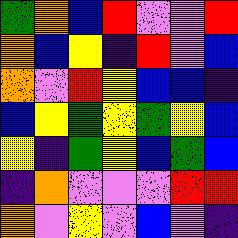[["green", "orange", "blue", "red", "violet", "violet", "red"], ["orange", "blue", "yellow", "indigo", "red", "violet", "blue"], ["orange", "violet", "red", "yellow", "blue", "blue", "indigo"], ["blue", "yellow", "green", "yellow", "green", "yellow", "blue"], ["yellow", "indigo", "green", "yellow", "blue", "green", "blue"], ["indigo", "orange", "violet", "violet", "violet", "red", "red"], ["orange", "violet", "yellow", "violet", "blue", "violet", "indigo"]]